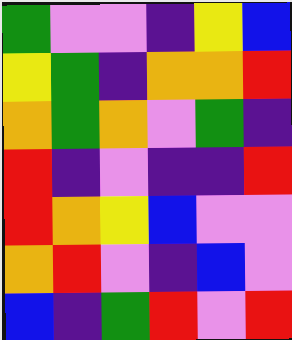[["green", "violet", "violet", "indigo", "yellow", "blue"], ["yellow", "green", "indigo", "orange", "orange", "red"], ["orange", "green", "orange", "violet", "green", "indigo"], ["red", "indigo", "violet", "indigo", "indigo", "red"], ["red", "orange", "yellow", "blue", "violet", "violet"], ["orange", "red", "violet", "indigo", "blue", "violet"], ["blue", "indigo", "green", "red", "violet", "red"]]